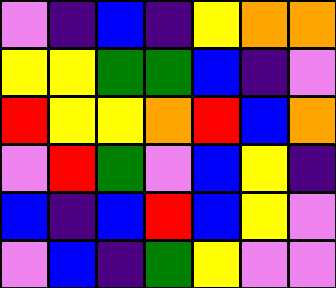[["violet", "indigo", "blue", "indigo", "yellow", "orange", "orange"], ["yellow", "yellow", "green", "green", "blue", "indigo", "violet"], ["red", "yellow", "yellow", "orange", "red", "blue", "orange"], ["violet", "red", "green", "violet", "blue", "yellow", "indigo"], ["blue", "indigo", "blue", "red", "blue", "yellow", "violet"], ["violet", "blue", "indigo", "green", "yellow", "violet", "violet"]]